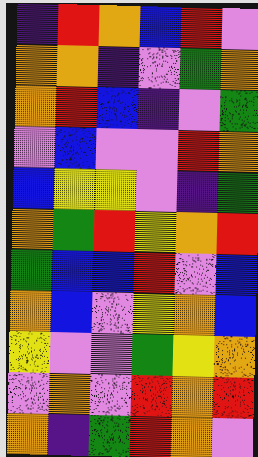[["indigo", "red", "orange", "blue", "red", "violet"], ["orange", "orange", "indigo", "violet", "green", "orange"], ["orange", "red", "blue", "indigo", "violet", "green"], ["violet", "blue", "violet", "violet", "red", "orange"], ["blue", "yellow", "yellow", "violet", "indigo", "green"], ["orange", "green", "red", "yellow", "orange", "red"], ["green", "blue", "blue", "red", "violet", "blue"], ["orange", "blue", "violet", "yellow", "orange", "blue"], ["yellow", "violet", "violet", "green", "yellow", "orange"], ["violet", "orange", "violet", "red", "orange", "red"], ["orange", "indigo", "green", "red", "orange", "violet"]]